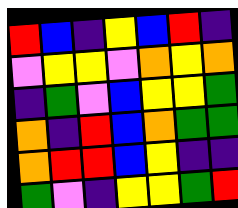[["red", "blue", "indigo", "yellow", "blue", "red", "indigo"], ["violet", "yellow", "yellow", "violet", "orange", "yellow", "orange"], ["indigo", "green", "violet", "blue", "yellow", "yellow", "green"], ["orange", "indigo", "red", "blue", "orange", "green", "green"], ["orange", "red", "red", "blue", "yellow", "indigo", "indigo"], ["green", "violet", "indigo", "yellow", "yellow", "green", "red"]]